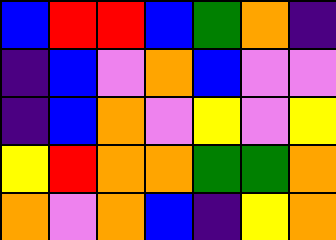[["blue", "red", "red", "blue", "green", "orange", "indigo"], ["indigo", "blue", "violet", "orange", "blue", "violet", "violet"], ["indigo", "blue", "orange", "violet", "yellow", "violet", "yellow"], ["yellow", "red", "orange", "orange", "green", "green", "orange"], ["orange", "violet", "orange", "blue", "indigo", "yellow", "orange"]]